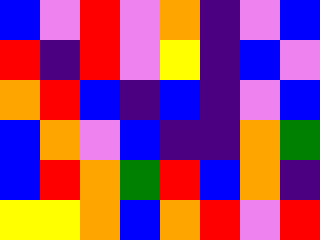[["blue", "violet", "red", "violet", "orange", "indigo", "violet", "blue"], ["red", "indigo", "red", "violet", "yellow", "indigo", "blue", "violet"], ["orange", "red", "blue", "indigo", "blue", "indigo", "violet", "blue"], ["blue", "orange", "violet", "blue", "indigo", "indigo", "orange", "green"], ["blue", "red", "orange", "green", "red", "blue", "orange", "indigo"], ["yellow", "yellow", "orange", "blue", "orange", "red", "violet", "red"]]